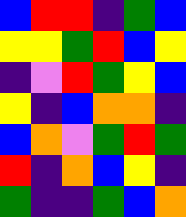[["blue", "red", "red", "indigo", "green", "blue"], ["yellow", "yellow", "green", "red", "blue", "yellow"], ["indigo", "violet", "red", "green", "yellow", "blue"], ["yellow", "indigo", "blue", "orange", "orange", "indigo"], ["blue", "orange", "violet", "green", "red", "green"], ["red", "indigo", "orange", "blue", "yellow", "indigo"], ["green", "indigo", "indigo", "green", "blue", "orange"]]